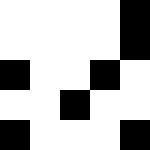[["white", "white", "white", "white", "black"], ["white", "white", "white", "white", "black"], ["black", "white", "white", "black", "white"], ["white", "white", "black", "white", "white"], ["black", "white", "white", "white", "black"]]